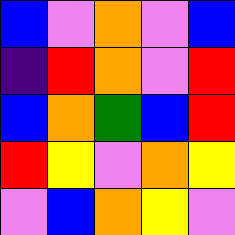[["blue", "violet", "orange", "violet", "blue"], ["indigo", "red", "orange", "violet", "red"], ["blue", "orange", "green", "blue", "red"], ["red", "yellow", "violet", "orange", "yellow"], ["violet", "blue", "orange", "yellow", "violet"]]